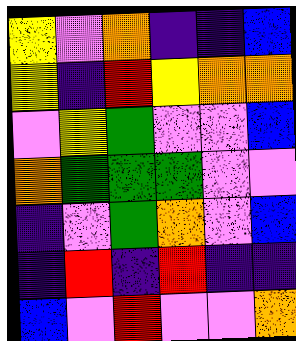[["yellow", "violet", "orange", "indigo", "indigo", "blue"], ["yellow", "indigo", "red", "yellow", "orange", "orange"], ["violet", "yellow", "green", "violet", "violet", "blue"], ["orange", "green", "green", "green", "violet", "violet"], ["indigo", "violet", "green", "orange", "violet", "blue"], ["indigo", "red", "indigo", "red", "indigo", "indigo"], ["blue", "violet", "red", "violet", "violet", "orange"]]